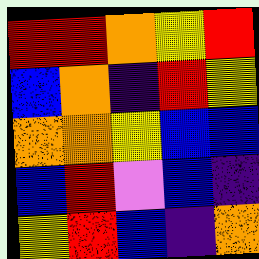[["red", "red", "orange", "yellow", "red"], ["blue", "orange", "indigo", "red", "yellow"], ["orange", "orange", "yellow", "blue", "blue"], ["blue", "red", "violet", "blue", "indigo"], ["yellow", "red", "blue", "indigo", "orange"]]